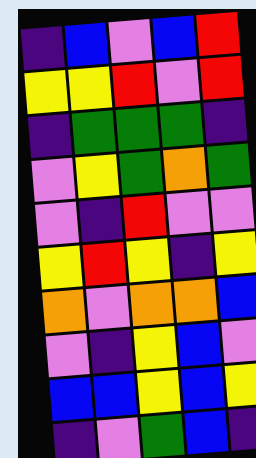[["indigo", "blue", "violet", "blue", "red"], ["yellow", "yellow", "red", "violet", "red"], ["indigo", "green", "green", "green", "indigo"], ["violet", "yellow", "green", "orange", "green"], ["violet", "indigo", "red", "violet", "violet"], ["yellow", "red", "yellow", "indigo", "yellow"], ["orange", "violet", "orange", "orange", "blue"], ["violet", "indigo", "yellow", "blue", "violet"], ["blue", "blue", "yellow", "blue", "yellow"], ["indigo", "violet", "green", "blue", "indigo"]]